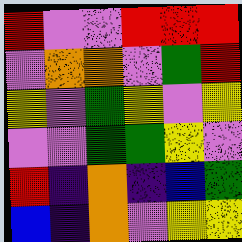[["red", "violet", "violet", "red", "red", "red"], ["violet", "orange", "orange", "violet", "green", "red"], ["yellow", "violet", "green", "yellow", "violet", "yellow"], ["violet", "violet", "green", "green", "yellow", "violet"], ["red", "indigo", "orange", "indigo", "blue", "green"], ["blue", "indigo", "orange", "violet", "yellow", "yellow"]]